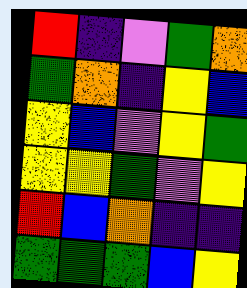[["red", "indigo", "violet", "green", "orange"], ["green", "orange", "indigo", "yellow", "blue"], ["yellow", "blue", "violet", "yellow", "green"], ["yellow", "yellow", "green", "violet", "yellow"], ["red", "blue", "orange", "indigo", "indigo"], ["green", "green", "green", "blue", "yellow"]]